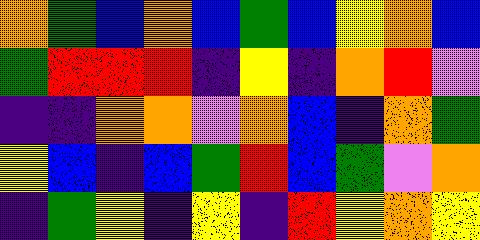[["orange", "green", "blue", "orange", "blue", "green", "blue", "yellow", "orange", "blue"], ["green", "red", "red", "red", "indigo", "yellow", "indigo", "orange", "red", "violet"], ["indigo", "indigo", "orange", "orange", "violet", "orange", "blue", "indigo", "orange", "green"], ["yellow", "blue", "indigo", "blue", "green", "red", "blue", "green", "violet", "orange"], ["indigo", "green", "yellow", "indigo", "yellow", "indigo", "red", "yellow", "orange", "yellow"]]